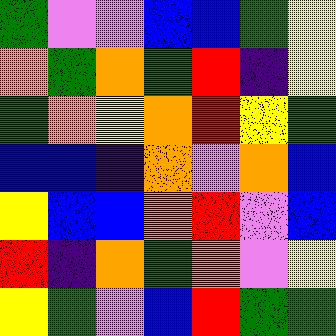[["green", "violet", "violet", "blue", "blue", "green", "yellow"], ["orange", "green", "orange", "green", "red", "indigo", "yellow"], ["green", "orange", "yellow", "orange", "red", "yellow", "green"], ["blue", "blue", "indigo", "orange", "violet", "orange", "blue"], ["yellow", "blue", "blue", "orange", "red", "violet", "blue"], ["red", "indigo", "orange", "green", "orange", "violet", "yellow"], ["yellow", "green", "violet", "blue", "red", "green", "green"]]